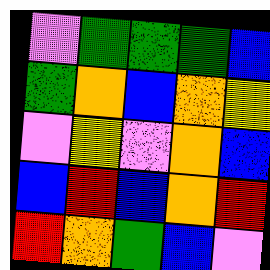[["violet", "green", "green", "green", "blue"], ["green", "orange", "blue", "orange", "yellow"], ["violet", "yellow", "violet", "orange", "blue"], ["blue", "red", "blue", "orange", "red"], ["red", "orange", "green", "blue", "violet"]]